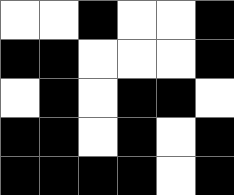[["white", "white", "black", "white", "white", "black"], ["black", "black", "white", "white", "white", "black"], ["white", "black", "white", "black", "black", "white"], ["black", "black", "white", "black", "white", "black"], ["black", "black", "black", "black", "white", "black"]]